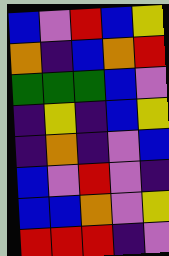[["blue", "violet", "red", "blue", "yellow"], ["orange", "indigo", "blue", "orange", "red"], ["green", "green", "green", "blue", "violet"], ["indigo", "yellow", "indigo", "blue", "yellow"], ["indigo", "orange", "indigo", "violet", "blue"], ["blue", "violet", "red", "violet", "indigo"], ["blue", "blue", "orange", "violet", "yellow"], ["red", "red", "red", "indigo", "violet"]]